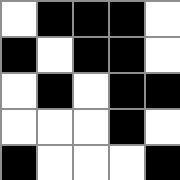[["white", "black", "black", "black", "white"], ["black", "white", "black", "black", "white"], ["white", "black", "white", "black", "black"], ["white", "white", "white", "black", "white"], ["black", "white", "white", "white", "black"]]